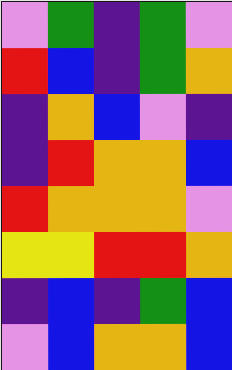[["violet", "green", "indigo", "green", "violet"], ["red", "blue", "indigo", "green", "orange"], ["indigo", "orange", "blue", "violet", "indigo"], ["indigo", "red", "orange", "orange", "blue"], ["red", "orange", "orange", "orange", "violet"], ["yellow", "yellow", "red", "red", "orange"], ["indigo", "blue", "indigo", "green", "blue"], ["violet", "blue", "orange", "orange", "blue"]]